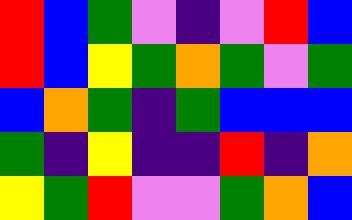[["red", "blue", "green", "violet", "indigo", "violet", "red", "blue"], ["red", "blue", "yellow", "green", "orange", "green", "violet", "green"], ["blue", "orange", "green", "indigo", "green", "blue", "blue", "blue"], ["green", "indigo", "yellow", "indigo", "indigo", "red", "indigo", "orange"], ["yellow", "green", "red", "violet", "violet", "green", "orange", "blue"]]